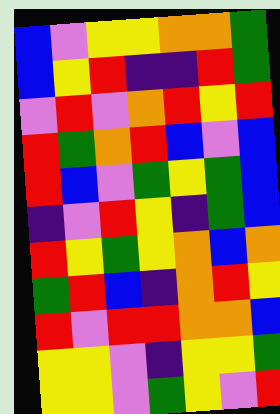[["blue", "violet", "yellow", "yellow", "orange", "orange", "green"], ["blue", "yellow", "red", "indigo", "indigo", "red", "green"], ["violet", "red", "violet", "orange", "red", "yellow", "red"], ["red", "green", "orange", "red", "blue", "violet", "blue"], ["red", "blue", "violet", "green", "yellow", "green", "blue"], ["indigo", "violet", "red", "yellow", "indigo", "green", "blue"], ["red", "yellow", "green", "yellow", "orange", "blue", "orange"], ["green", "red", "blue", "indigo", "orange", "red", "yellow"], ["red", "violet", "red", "red", "orange", "orange", "blue"], ["yellow", "yellow", "violet", "indigo", "yellow", "yellow", "green"], ["yellow", "yellow", "violet", "green", "yellow", "violet", "red"]]